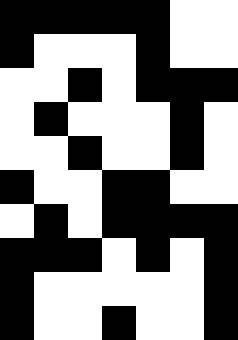[["black", "black", "black", "black", "black", "white", "white"], ["black", "white", "white", "white", "black", "white", "white"], ["white", "white", "black", "white", "black", "black", "black"], ["white", "black", "white", "white", "white", "black", "white"], ["white", "white", "black", "white", "white", "black", "white"], ["black", "white", "white", "black", "black", "white", "white"], ["white", "black", "white", "black", "black", "black", "black"], ["black", "black", "black", "white", "black", "white", "black"], ["black", "white", "white", "white", "white", "white", "black"], ["black", "white", "white", "black", "white", "white", "black"]]